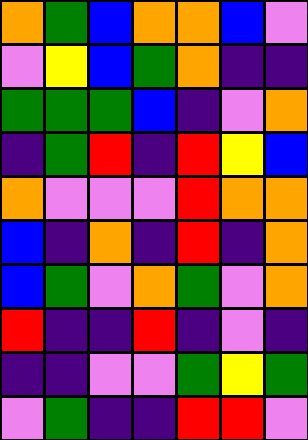[["orange", "green", "blue", "orange", "orange", "blue", "violet"], ["violet", "yellow", "blue", "green", "orange", "indigo", "indigo"], ["green", "green", "green", "blue", "indigo", "violet", "orange"], ["indigo", "green", "red", "indigo", "red", "yellow", "blue"], ["orange", "violet", "violet", "violet", "red", "orange", "orange"], ["blue", "indigo", "orange", "indigo", "red", "indigo", "orange"], ["blue", "green", "violet", "orange", "green", "violet", "orange"], ["red", "indigo", "indigo", "red", "indigo", "violet", "indigo"], ["indigo", "indigo", "violet", "violet", "green", "yellow", "green"], ["violet", "green", "indigo", "indigo", "red", "red", "violet"]]